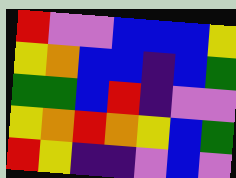[["red", "violet", "violet", "blue", "blue", "blue", "yellow"], ["yellow", "orange", "blue", "blue", "indigo", "blue", "green"], ["green", "green", "blue", "red", "indigo", "violet", "violet"], ["yellow", "orange", "red", "orange", "yellow", "blue", "green"], ["red", "yellow", "indigo", "indigo", "violet", "blue", "violet"]]